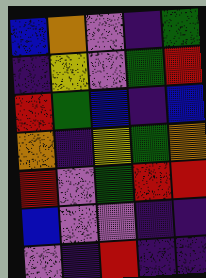[["blue", "orange", "violet", "indigo", "green"], ["indigo", "yellow", "violet", "green", "red"], ["red", "green", "blue", "indigo", "blue"], ["orange", "indigo", "yellow", "green", "orange"], ["red", "violet", "green", "red", "red"], ["blue", "violet", "violet", "indigo", "indigo"], ["violet", "indigo", "red", "indigo", "indigo"]]